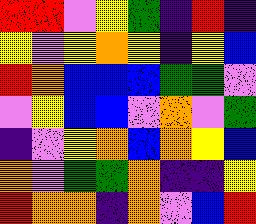[["red", "red", "violet", "yellow", "green", "indigo", "red", "indigo"], ["yellow", "violet", "yellow", "orange", "yellow", "indigo", "yellow", "blue"], ["red", "orange", "blue", "blue", "blue", "green", "green", "violet"], ["violet", "yellow", "blue", "blue", "violet", "orange", "violet", "green"], ["indigo", "violet", "yellow", "orange", "blue", "orange", "yellow", "blue"], ["orange", "violet", "green", "green", "orange", "indigo", "indigo", "yellow"], ["red", "orange", "orange", "indigo", "orange", "violet", "blue", "red"]]